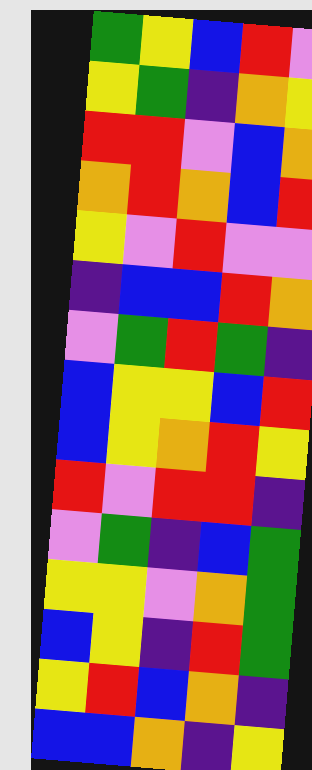[["green", "yellow", "blue", "red", "violet"], ["yellow", "green", "indigo", "orange", "yellow"], ["red", "red", "violet", "blue", "orange"], ["orange", "red", "orange", "blue", "red"], ["yellow", "violet", "red", "violet", "violet"], ["indigo", "blue", "blue", "red", "orange"], ["violet", "green", "red", "green", "indigo"], ["blue", "yellow", "yellow", "blue", "red"], ["blue", "yellow", "orange", "red", "yellow"], ["red", "violet", "red", "red", "indigo"], ["violet", "green", "indigo", "blue", "green"], ["yellow", "yellow", "violet", "orange", "green"], ["blue", "yellow", "indigo", "red", "green"], ["yellow", "red", "blue", "orange", "indigo"], ["blue", "blue", "orange", "indigo", "yellow"]]